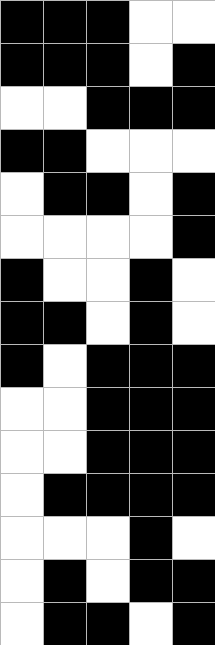[["black", "black", "black", "white", "white"], ["black", "black", "black", "white", "black"], ["white", "white", "black", "black", "black"], ["black", "black", "white", "white", "white"], ["white", "black", "black", "white", "black"], ["white", "white", "white", "white", "black"], ["black", "white", "white", "black", "white"], ["black", "black", "white", "black", "white"], ["black", "white", "black", "black", "black"], ["white", "white", "black", "black", "black"], ["white", "white", "black", "black", "black"], ["white", "black", "black", "black", "black"], ["white", "white", "white", "black", "white"], ["white", "black", "white", "black", "black"], ["white", "black", "black", "white", "black"]]